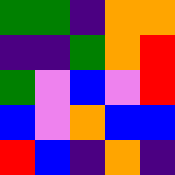[["green", "green", "indigo", "orange", "orange"], ["indigo", "indigo", "green", "orange", "red"], ["green", "violet", "blue", "violet", "red"], ["blue", "violet", "orange", "blue", "blue"], ["red", "blue", "indigo", "orange", "indigo"]]